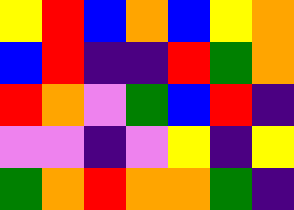[["yellow", "red", "blue", "orange", "blue", "yellow", "orange"], ["blue", "red", "indigo", "indigo", "red", "green", "orange"], ["red", "orange", "violet", "green", "blue", "red", "indigo"], ["violet", "violet", "indigo", "violet", "yellow", "indigo", "yellow"], ["green", "orange", "red", "orange", "orange", "green", "indigo"]]